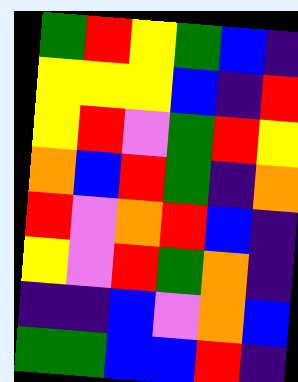[["green", "red", "yellow", "green", "blue", "indigo"], ["yellow", "yellow", "yellow", "blue", "indigo", "red"], ["yellow", "red", "violet", "green", "red", "yellow"], ["orange", "blue", "red", "green", "indigo", "orange"], ["red", "violet", "orange", "red", "blue", "indigo"], ["yellow", "violet", "red", "green", "orange", "indigo"], ["indigo", "indigo", "blue", "violet", "orange", "blue"], ["green", "green", "blue", "blue", "red", "indigo"]]